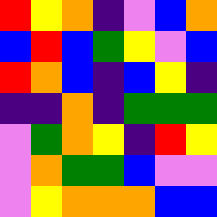[["red", "yellow", "orange", "indigo", "violet", "blue", "orange"], ["blue", "red", "blue", "green", "yellow", "violet", "blue"], ["red", "orange", "blue", "indigo", "blue", "yellow", "indigo"], ["indigo", "indigo", "orange", "indigo", "green", "green", "green"], ["violet", "green", "orange", "yellow", "indigo", "red", "yellow"], ["violet", "orange", "green", "green", "blue", "violet", "violet"], ["violet", "yellow", "orange", "orange", "orange", "blue", "blue"]]